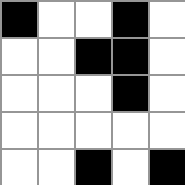[["black", "white", "white", "black", "white"], ["white", "white", "black", "black", "white"], ["white", "white", "white", "black", "white"], ["white", "white", "white", "white", "white"], ["white", "white", "black", "white", "black"]]